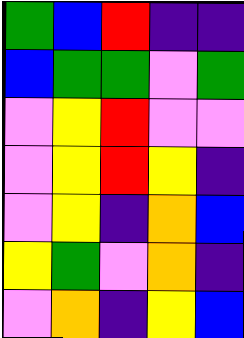[["green", "blue", "red", "indigo", "indigo"], ["blue", "green", "green", "violet", "green"], ["violet", "yellow", "red", "violet", "violet"], ["violet", "yellow", "red", "yellow", "indigo"], ["violet", "yellow", "indigo", "orange", "blue"], ["yellow", "green", "violet", "orange", "indigo"], ["violet", "orange", "indigo", "yellow", "blue"]]